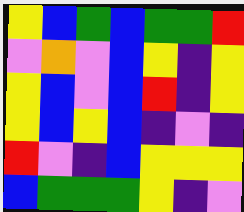[["yellow", "blue", "green", "blue", "green", "green", "red"], ["violet", "orange", "violet", "blue", "yellow", "indigo", "yellow"], ["yellow", "blue", "violet", "blue", "red", "indigo", "yellow"], ["yellow", "blue", "yellow", "blue", "indigo", "violet", "indigo"], ["red", "violet", "indigo", "blue", "yellow", "yellow", "yellow"], ["blue", "green", "green", "green", "yellow", "indigo", "violet"]]